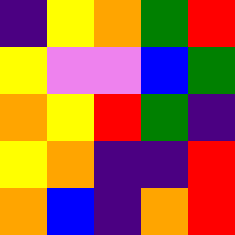[["indigo", "yellow", "orange", "green", "red"], ["yellow", "violet", "violet", "blue", "green"], ["orange", "yellow", "red", "green", "indigo"], ["yellow", "orange", "indigo", "indigo", "red"], ["orange", "blue", "indigo", "orange", "red"]]